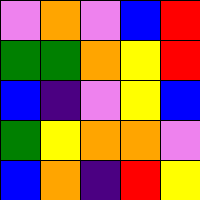[["violet", "orange", "violet", "blue", "red"], ["green", "green", "orange", "yellow", "red"], ["blue", "indigo", "violet", "yellow", "blue"], ["green", "yellow", "orange", "orange", "violet"], ["blue", "orange", "indigo", "red", "yellow"]]